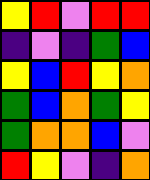[["yellow", "red", "violet", "red", "red"], ["indigo", "violet", "indigo", "green", "blue"], ["yellow", "blue", "red", "yellow", "orange"], ["green", "blue", "orange", "green", "yellow"], ["green", "orange", "orange", "blue", "violet"], ["red", "yellow", "violet", "indigo", "orange"]]